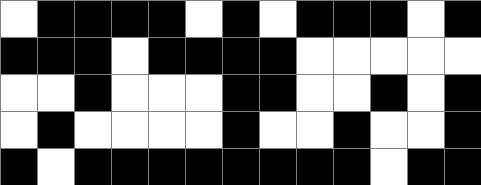[["white", "black", "black", "black", "black", "white", "black", "white", "black", "black", "black", "white", "black"], ["black", "black", "black", "white", "black", "black", "black", "black", "white", "white", "white", "white", "white"], ["white", "white", "black", "white", "white", "white", "black", "black", "white", "white", "black", "white", "black"], ["white", "black", "white", "white", "white", "white", "black", "white", "white", "black", "white", "white", "black"], ["black", "white", "black", "black", "black", "black", "black", "black", "black", "black", "white", "black", "black"]]